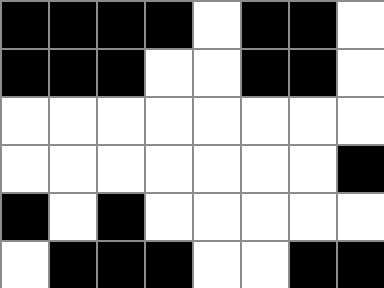[["black", "black", "black", "black", "white", "black", "black", "white"], ["black", "black", "black", "white", "white", "black", "black", "white"], ["white", "white", "white", "white", "white", "white", "white", "white"], ["white", "white", "white", "white", "white", "white", "white", "black"], ["black", "white", "black", "white", "white", "white", "white", "white"], ["white", "black", "black", "black", "white", "white", "black", "black"]]